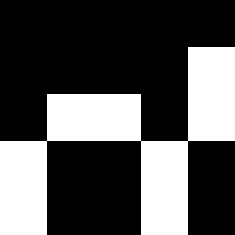[["black", "black", "black", "black", "black"], ["black", "black", "black", "black", "white"], ["black", "white", "white", "black", "white"], ["white", "black", "black", "white", "black"], ["white", "black", "black", "white", "black"]]